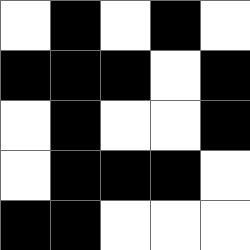[["white", "black", "white", "black", "white"], ["black", "black", "black", "white", "black"], ["white", "black", "white", "white", "black"], ["white", "black", "black", "black", "white"], ["black", "black", "white", "white", "white"]]